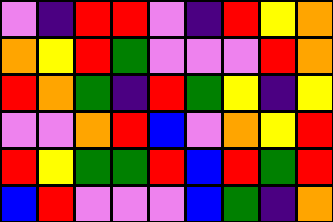[["violet", "indigo", "red", "red", "violet", "indigo", "red", "yellow", "orange"], ["orange", "yellow", "red", "green", "violet", "violet", "violet", "red", "orange"], ["red", "orange", "green", "indigo", "red", "green", "yellow", "indigo", "yellow"], ["violet", "violet", "orange", "red", "blue", "violet", "orange", "yellow", "red"], ["red", "yellow", "green", "green", "red", "blue", "red", "green", "red"], ["blue", "red", "violet", "violet", "violet", "blue", "green", "indigo", "orange"]]